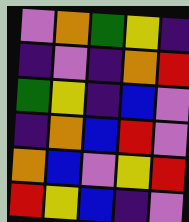[["violet", "orange", "green", "yellow", "indigo"], ["indigo", "violet", "indigo", "orange", "red"], ["green", "yellow", "indigo", "blue", "violet"], ["indigo", "orange", "blue", "red", "violet"], ["orange", "blue", "violet", "yellow", "red"], ["red", "yellow", "blue", "indigo", "violet"]]